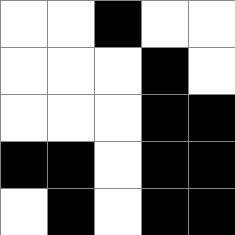[["white", "white", "black", "white", "white"], ["white", "white", "white", "black", "white"], ["white", "white", "white", "black", "black"], ["black", "black", "white", "black", "black"], ["white", "black", "white", "black", "black"]]